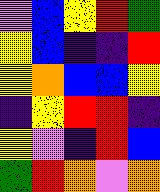[["violet", "blue", "yellow", "red", "green"], ["yellow", "blue", "indigo", "indigo", "red"], ["yellow", "orange", "blue", "blue", "yellow"], ["indigo", "yellow", "red", "red", "indigo"], ["yellow", "violet", "indigo", "red", "blue"], ["green", "red", "orange", "violet", "orange"]]